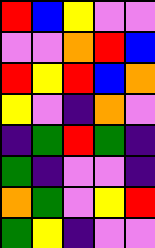[["red", "blue", "yellow", "violet", "violet"], ["violet", "violet", "orange", "red", "blue"], ["red", "yellow", "red", "blue", "orange"], ["yellow", "violet", "indigo", "orange", "violet"], ["indigo", "green", "red", "green", "indigo"], ["green", "indigo", "violet", "violet", "indigo"], ["orange", "green", "violet", "yellow", "red"], ["green", "yellow", "indigo", "violet", "violet"]]